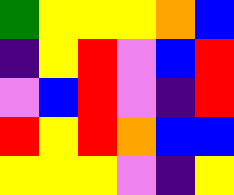[["green", "yellow", "yellow", "yellow", "orange", "blue"], ["indigo", "yellow", "red", "violet", "blue", "red"], ["violet", "blue", "red", "violet", "indigo", "red"], ["red", "yellow", "red", "orange", "blue", "blue"], ["yellow", "yellow", "yellow", "violet", "indigo", "yellow"]]